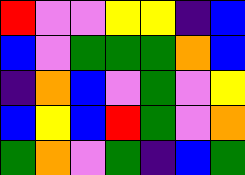[["red", "violet", "violet", "yellow", "yellow", "indigo", "blue"], ["blue", "violet", "green", "green", "green", "orange", "blue"], ["indigo", "orange", "blue", "violet", "green", "violet", "yellow"], ["blue", "yellow", "blue", "red", "green", "violet", "orange"], ["green", "orange", "violet", "green", "indigo", "blue", "green"]]